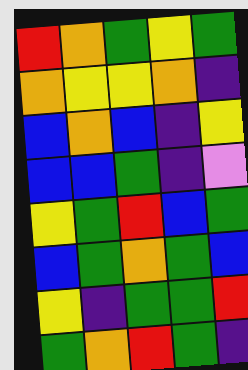[["red", "orange", "green", "yellow", "green"], ["orange", "yellow", "yellow", "orange", "indigo"], ["blue", "orange", "blue", "indigo", "yellow"], ["blue", "blue", "green", "indigo", "violet"], ["yellow", "green", "red", "blue", "green"], ["blue", "green", "orange", "green", "blue"], ["yellow", "indigo", "green", "green", "red"], ["green", "orange", "red", "green", "indigo"]]